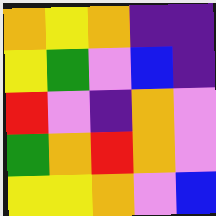[["orange", "yellow", "orange", "indigo", "indigo"], ["yellow", "green", "violet", "blue", "indigo"], ["red", "violet", "indigo", "orange", "violet"], ["green", "orange", "red", "orange", "violet"], ["yellow", "yellow", "orange", "violet", "blue"]]